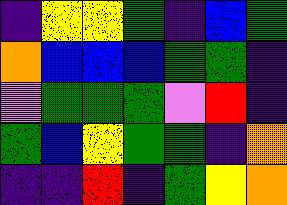[["indigo", "yellow", "yellow", "green", "indigo", "blue", "green"], ["orange", "blue", "blue", "blue", "green", "green", "indigo"], ["violet", "green", "green", "green", "violet", "red", "indigo"], ["green", "blue", "yellow", "green", "green", "indigo", "orange"], ["indigo", "indigo", "red", "indigo", "green", "yellow", "orange"]]